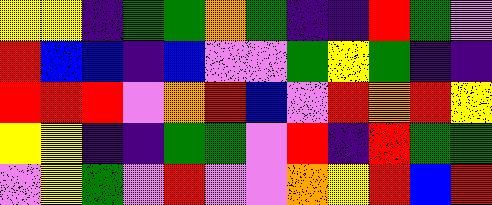[["yellow", "yellow", "indigo", "green", "green", "orange", "green", "indigo", "indigo", "red", "green", "violet"], ["red", "blue", "blue", "indigo", "blue", "violet", "violet", "green", "yellow", "green", "indigo", "indigo"], ["red", "red", "red", "violet", "orange", "red", "blue", "violet", "red", "orange", "red", "yellow"], ["yellow", "yellow", "indigo", "indigo", "green", "green", "violet", "red", "indigo", "red", "green", "green"], ["violet", "yellow", "green", "violet", "red", "violet", "violet", "orange", "yellow", "red", "blue", "red"]]